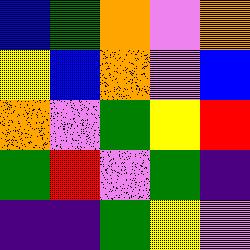[["blue", "green", "orange", "violet", "orange"], ["yellow", "blue", "orange", "violet", "blue"], ["orange", "violet", "green", "yellow", "red"], ["green", "red", "violet", "green", "indigo"], ["indigo", "indigo", "green", "yellow", "violet"]]